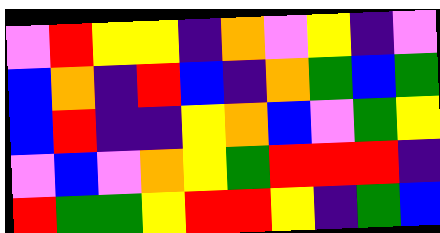[["violet", "red", "yellow", "yellow", "indigo", "orange", "violet", "yellow", "indigo", "violet"], ["blue", "orange", "indigo", "red", "blue", "indigo", "orange", "green", "blue", "green"], ["blue", "red", "indigo", "indigo", "yellow", "orange", "blue", "violet", "green", "yellow"], ["violet", "blue", "violet", "orange", "yellow", "green", "red", "red", "red", "indigo"], ["red", "green", "green", "yellow", "red", "red", "yellow", "indigo", "green", "blue"]]